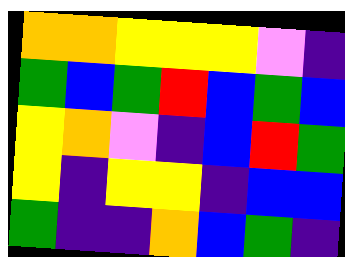[["orange", "orange", "yellow", "yellow", "yellow", "violet", "indigo"], ["green", "blue", "green", "red", "blue", "green", "blue"], ["yellow", "orange", "violet", "indigo", "blue", "red", "green"], ["yellow", "indigo", "yellow", "yellow", "indigo", "blue", "blue"], ["green", "indigo", "indigo", "orange", "blue", "green", "indigo"]]